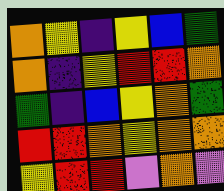[["orange", "yellow", "indigo", "yellow", "blue", "green"], ["orange", "indigo", "yellow", "red", "red", "orange"], ["green", "indigo", "blue", "yellow", "orange", "green"], ["red", "red", "orange", "yellow", "orange", "orange"], ["yellow", "red", "red", "violet", "orange", "violet"]]